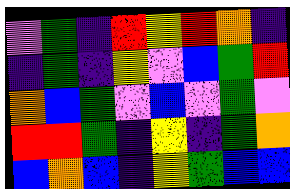[["violet", "green", "indigo", "red", "yellow", "red", "orange", "indigo"], ["indigo", "green", "indigo", "yellow", "violet", "blue", "green", "red"], ["orange", "blue", "green", "violet", "blue", "violet", "green", "violet"], ["red", "red", "green", "indigo", "yellow", "indigo", "green", "orange"], ["blue", "orange", "blue", "indigo", "yellow", "green", "blue", "blue"]]